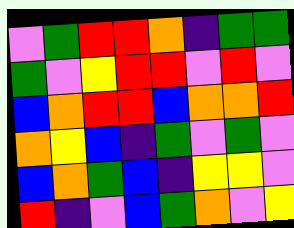[["violet", "green", "red", "red", "orange", "indigo", "green", "green"], ["green", "violet", "yellow", "red", "red", "violet", "red", "violet"], ["blue", "orange", "red", "red", "blue", "orange", "orange", "red"], ["orange", "yellow", "blue", "indigo", "green", "violet", "green", "violet"], ["blue", "orange", "green", "blue", "indigo", "yellow", "yellow", "violet"], ["red", "indigo", "violet", "blue", "green", "orange", "violet", "yellow"]]